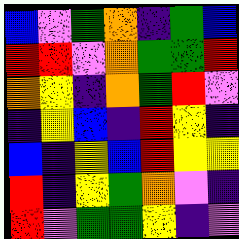[["blue", "violet", "green", "orange", "indigo", "green", "blue"], ["red", "red", "violet", "orange", "green", "green", "red"], ["orange", "yellow", "indigo", "orange", "green", "red", "violet"], ["indigo", "yellow", "blue", "indigo", "red", "yellow", "indigo"], ["blue", "indigo", "yellow", "blue", "red", "yellow", "yellow"], ["red", "indigo", "yellow", "green", "orange", "violet", "indigo"], ["red", "violet", "green", "green", "yellow", "indigo", "violet"]]